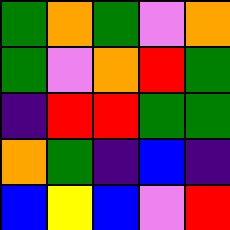[["green", "orange", "green", "violet", "orange"], ["green", "violet", "orange", "red", "green"], ["indigo", "red", "red", "green", "green"], ["orange", "green", "indigo", "blue", "indigo"], ["blue", "yellow", "blue", "violet", "red"]]